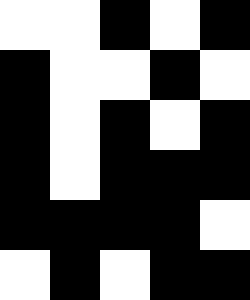[["white", "white", "black", "white", "black"], ["black", "white", "white", "black", "white"], ["black", "white", "black", "white", "black"], ["black", "white", "black", "black", "black"], ["black", "black", "black", "black", "white"], ["white", "black", "white", "black", "black"]]